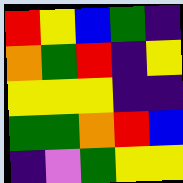[["red", "yellow", "blue", "green", "indigo"], ["orange", "green", "red", "indigo", "yellow"], ["yellow", "yellow", "yellow", "indigo", "indigo"], ["green", "green", "orange", "red", "blue"], ["indigo", "violet", "green", "yellow", "yellow"]]